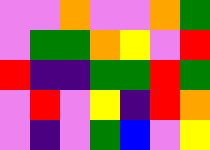[["violet", "violet", "orange", "violet", "violet", "orange", "green"], ["violet", "green", "green", "orange", "yellow", "violet", "red"], ["red", "indigo", "indigo", "green", "green", "red", "green"], ["violet", "red", "violet", "yellow", "indigo", "red", "orange"], ["violet", "indigo", "violet", "green", "blue", "violet", "yellow"]]